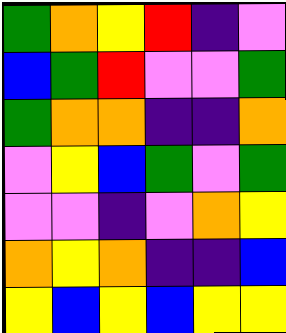[["green", "orange", "yellow", "red", "indigo", "violet"], ["blue", "green", "red", "violet", "violet", "green"], ["green", "orange", "orange", "indigo", "indigo", "orange"], ["violet", "yellow", "blue", "green", "violet", "green"], ["violet", "violet", "indigo", "violet", "orange", "yellow"], ["orange", "yellow", "orange", "indigo", "indigo", "blue"], ["yellow", "blue", "yellow", "blue", "yellow", "yellow"]]